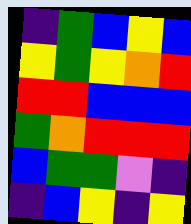[["indigo", "green", "blue", "yellow", "blue"], ["yellow", "green", "yellow", "orange", "red"], ["red", "red", "blue", "blue", "blue"], ["green", "orange", "red", "red", "red"], ["blue", "green", "green", "violet", "indigo"], ["indigo", "blue", "yellow", "indigo", "yellow"]]